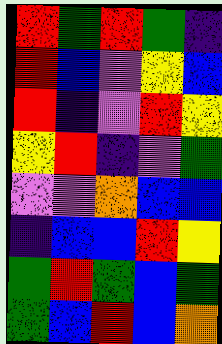[["red", "green", "red", "green", "indigo"], ["red", "blue", "violet", "yellow", "blue"], ["red", "indigo", "violet", "red", "yellow"], ["yellow", "red", "indigo", "violet", "green"], ["violet", "violet", "orange", "blue", "blue"], ["indigo", "blue", "blue", "red", "yellow"], ["green", "red", "green", "blue", "green"], ["green", "blue", "red", "blue", "orange"]]